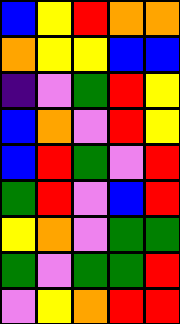[["blue", "yellow", "red", "orange", "orange"], ["orange", "yellow", "yellow", "blue", "blue"], ["indigo", "violet", "green", "red", "yellow"], ["blue", "orange", "violet", "red", "yellow"], ["blue", "red", "green", "violet", "red"], ["green", "red", "violet", "blue", "red"], ["yellow", "orange", "violet", "green", "green"], ["green", "violet", "green", "green", "red"], ["violet", "yellow", "orange", "red", "red"]]